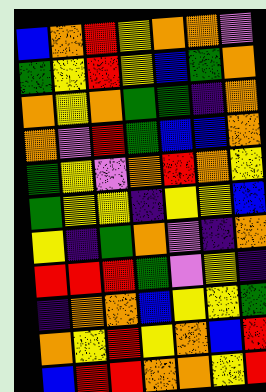[["blue", "orange", "red", "yellow", "orange", "orange", "violet"], ["green", "yellow", "red", "yellow", "blue", "green", "orange"], ["orange", "yellow", "orange", "green", "green", "indigo", "orange"], ["orange", "violet", "red", "green", "blue", "blue", "orange"], ["green", "yellow", "violet", "orange", "red", "orange", "yellow"], ["green", "yellow", "yellow", "indigo", "yellow", "yellow", "blue"], ["yellow", "indigo", "green", "orange", "violet", "indigo", "orange"], ["red", "red", "red", "green", "violet", "yellow", "indigo"], ["indigo", "orange", "orange", "blue", "yellow", "yellow", "green"], ["orange", "yellow", "red", "yellow", "orange", "blue", "red"], ["blue", "red", "red", "orange", "orange", "yellow", "red"]]